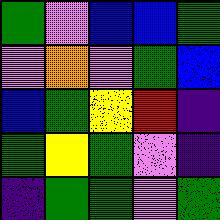[["green", "violet", "blue", "blue", "green"], ["violet", "orange", "violet", "green", "blue"], ["blue", "green", "yellow", "red", "indigo"], ["green", "yellow", "green", "violet", "indigo"], ["indigo", "green", "green", "violet", "green"]]